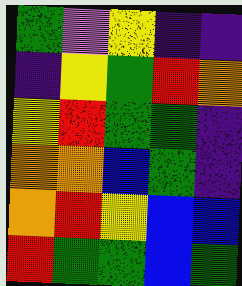[["green", "violet", "yellow", "indigo", "indigo"], ["indigo", "yellow", "green", "red", "orange"], ["yellow", "red", "green", "green", "indigo"], ["orange", "orange", "blue", "green", "indigo"], ["orange", "red", "yellow", "blue", "blue"], ["red", "green", "green", "blue", "green"]]